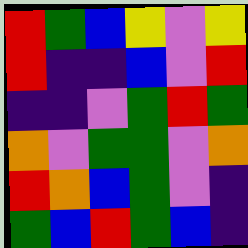[["red", "green", "blue", "yellow", "violet", "yellow"], ["red", "indigo", "indigo", "blue", "violet", "red"], ["indigo", "indigo", "violet", "green", "red", "green"], ["orange", "violet", "green", "green", "violet", "orange"], ["red", "orange", "blue", "green", "violet", "indigo"], ["green", "blue", "red", "green", "blue", "indigo"]]